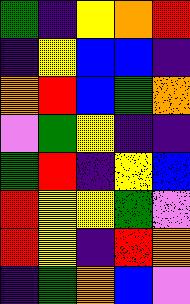[["green", "indigo", "yellow", "orange", "red"], ["indigo", "yellow", "blue", "blue", "indigo"], ["orange", "red", "blue", "green", "orange"], ["violet", "green", "yellow", "indigo", "indigo"], ["green", "red", "indigo", "yellow", "blue"], ["red", "yellow", "yellow", "green", "violet"], ["red", "yellow", "indigo", "red", "orange"], ["indigo", "green", "orange", "blue", "violet"]]